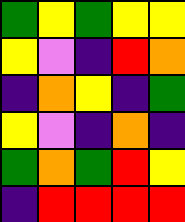[["green", "yellow", "green", "yellow", "yellow"], ["yellow", "violet", "indigo", "red", "orange"], ["indigo", "orange", "yellow", "indigo", "green"], ["yellow", "violet", "indigo", "orange", "indigo"], ["green", "orange", "green", "red", "yellow"], ["indigo", "red", "red", "red", "red"]]